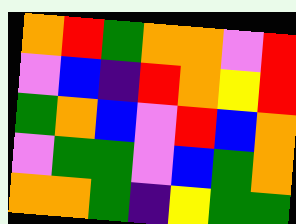[["orange", "red", "green", "orange", "orange", "violet", "red"], ["violet", "blue", "indigo", "red", "orange", "yellow", "red"], ["green", "orange", "blue", "violet", "red", "blue", "orange"], ["violet", "green", "green", "violet", "blue", "green", "orange"], ["orange", "orange", "green", "indigo", "yellow", "green", "green"]]